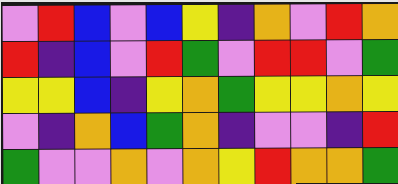[["violet", "red", "blue", "violet", "blue", "yellow", "indigo", "orange", "violet", "red", "orange"], ["red", "indigo", "blue", "violet", "red", "green", "violet", "red", "red", "violet", "green"], ["yellow", "yellow", "blue", "indigo", "yellow", "orange", "green", "yellow", "yellow", "orange", "yellow"], ["violet", "indigo", "orange", "blue", "green", "orange", "indigo", "violet", "violet", "indigo", "red"], ["green", "violet", "violet", "orange", "violet", "orange", "yellow", "red", "orange", "orange", "green"]]